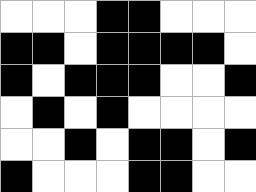[["white", "white", "white", "black", "black", "white", "white", "white"], ["black", "black", "white", "black", "black", "black", "black", "white"], ["black", "white", "black", "black", "black", "white", "white", "black"], ["white", "black", "white", "black", "white", "white", "white", "white"], ["white", "white", "black", "white", "black", "black", "white", "black"], ["black", "white", "white", "white", "black", "black", "white", "white"]]